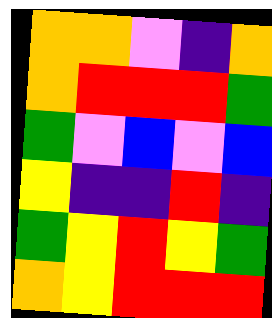[["orange", "orange", "violet", "indigo", "orange"], ["orange", "red", "red", "red", "green"], ["green", "violet", "blue", "violet", "blue"], ["yellow", "indigo", "indigo", "red", "indigo"], ["green", "yellow", "red", "yellow", "green"], ["orange", "yellow", "red", "red", "red"]]